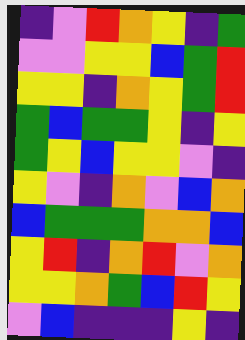[["indigo", "violet", "red", "orange", "yellow", "indigo", "green"], ["violet", "violet", "yellow", "yellow", "blue", "green", "red"], ["yellow", "yellow", "indigo", "orange", "yellow", "green", "red"], ["green", "blue", "green", "green", "yellow", "indigo", "yellow"], ["green", "yellow", "blue", "yellow", "yellow", "violet", "indigo"], ["yellow", "violet", "indigo", "orange", "violet", "blue", "orange"], ["blue", "green", "green", "green", "orange", "orange", "blue"], ["yellow", "red", "indigo", "orange", "red", "violet", "orange"], ["yellow", "yellow", "orange", "green", "blue", "red", "yellow"], ["violet", "blue", "indigo", "indigo", "indigo", "yellow", "indigo"]]